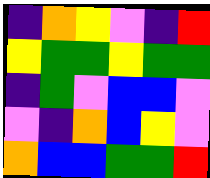[["indigo", "orange", "yellow", "violet", "indigo", "red"], ["yellow", "green", "green", "yellow", "green", "green"], ["indigo", "green", "violet", "blue", "blue", "violet"], ["violet", "indigo", "orange", "blue", "yellow", "violet"], ["orange", "blue", "blue", "green", "green", "red"]]